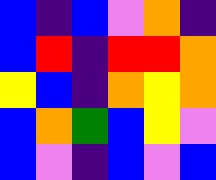[["blue", "indigo", "blue", "violet", "orange", "indigo"], ["blue", "red", "indigo", "red", "red", "orange"], ["yellow", "blue", "indigo", "orange", "yellow", "orange"], ["blue", "orange", "green", "blue", "yellow", "violet"], ["blue", "violet", "indigo", "blue", "violet", "blue"]]